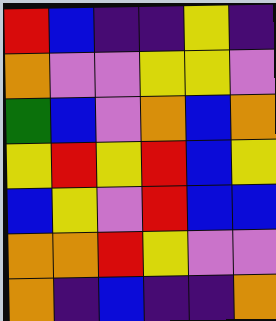[["red", "blue", "indigo", "indigo", "yellow", "indigo"], ["orange", "violet", "violet", "yellow", "yellow", "violet"], ["green", "blue", "violet", "orange", "blue", "orange"], ["yellow", "red", "yellow", "red", "blue", "yellow"], ["blue", "yellow", "violet", "red", "blue", "blue"], ["orange", "orange", "red", "yellow", "violet", "violet"], ["orange", "indigo", "blue", "indigo", "indigo", "orange"]]